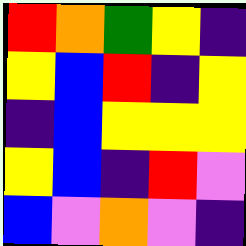[["red", "orange", "green", "yellow", "indigo"], ["yellow", "blue", "red", "indigo", "yellow"], ["indigo", "blue", "yellow", "yellow", "yellow"], ["yellow", "blue", "indigo", "red", "violet"], ["blue", "violet", "orange", "violet", "indigo"]]